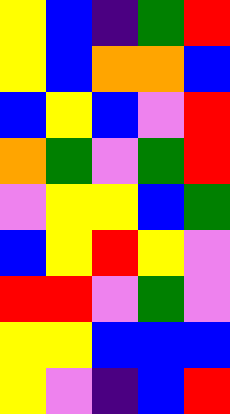[["yellow", "blue", "indigo", "green", "red"], ["yellow", "blue", "orange", "orange", "blue"], ["blue", "yellow", "blue", "violet", "red"], ["orange", "green", "violet", "green", "red"], ["violet", "yellow", "yellow", "blue", "green"], ["blue", "yellow", "red", "yellow", "violet"], ["red", "red", "violet", "green", "violet"], ["yellow", "yellow", "blue", "blue", "blue"], ["yellow", "violet", "indigo", "blue", "red"]]